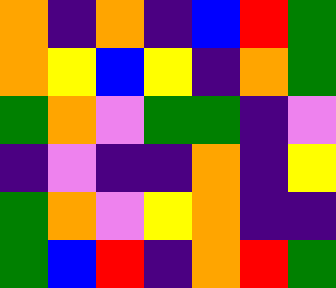[["orange", "indigo", "orange", "indigo", "blue", "red", "green"], ["orange", "yellow", "blue", "yellow", "indigo", "orange", "green"], ["green", "orange", "violet", "green", "green", "indigo", "violet"], ["indigo", "violet", "indigo", "indigo", "orange", "indigo", "yellow"], ["green", "orange", "violet", "yellow", "orange", "indigo", "indigo"], ["green", "blue", "red", "indigo", "orange", "red", "green"]]